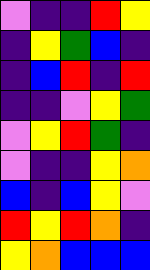[["violet", "indigo", "indigo", "red", "yellow"], ["indigo", "yellow", "green", "blue", "indigo"], ["indigo", "blue", "red", "indigo", "red"], ["indigo", "indigo", "violet", "yellow", "green"], ["violet", "yellow", "red", "green", "indigo"], ["violet", "indigo", "indigo", "yellow", "orange"], ["blue", "indigo", "blue", "yellow", "violet"], ["red", "yellow", "red", "orange", "indigo"], ["yellow", "orange", "blue", "blue", "blue"]]